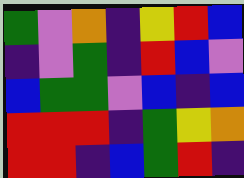[["green", "violet", "orange", "indigo", "yellow", "red", "blue"], ["indigo", "violet", "green", "indigo", "red", "blue", "violet"], ["blue", "green", "green", "violet", "blue", "indigo", "blue"], ["red", "red", "red", "indigo", "green", "yellow", "orange"], ["red", "red", "indigo", "blue", "green", "red", "indigo"]]